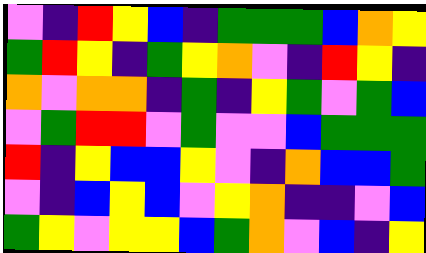[["violet", "indigo", "red", "yellow", "blue", "indigo", "green", "green", "green", "blue", "orange", "yellow"], ["green", "red", "yellow", "indigo", "green", "yellow", "orange", "violet", "indigo", "red", "yellow", "indigo"], ["orange", "violet", "orange", "orange", "indigo", "green", "indigo", "yellow", "green", "violet", "green", "blue"], ["violet", "green", "red", "red", "violet", "green", "violet", "violet", "blue", "green", "green", "green"], ["red", "indigo", "yellow", "blue", "blue", "yellow", "violet", "indigo", "orange", "blue", "blue", "green"], ["violet", "indigo", "blue", "yellow", "blue", "violet", "yellow", "orange", "indigo", "indigo", "violet", "blue"], ["green", "yellow", "violet", "yellow", "yellow", "blue", "green", "orange", "violet", "blue", "indigo", "yellow"]]